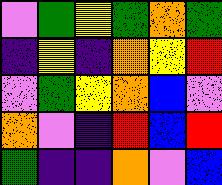[["violet", "green", "yellow", "green", "orange", "green"], ["indigo", "yellow", "indigo", "orange", "yellow", "red"], ["violet", "green", "yellow", "orange", "blue", "violet"], ["orange", "violet", "indigo", "red", "blue", "red"], ["green", "indigo", "indigo", "orange", "violet", "blue"]]